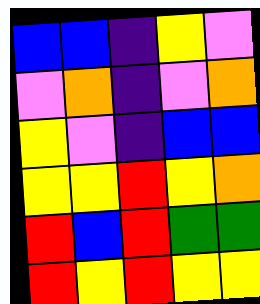[["blue", "blue", "indigo", "yellow", "violet"], ["violet", "orange", "indigo", "violet", "orange"], ["yellow", "violet", "indigo", "blue", "blue"], ["yellow", "yellow", "red", "yellow", "orange"], ["red", "blue", "red", "green", "green"], ["red", "yellow", "red", "yellow", "yellow"]]